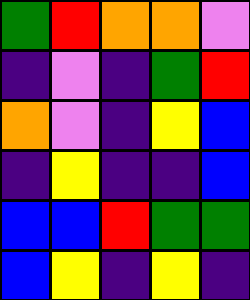[["green", "red", "orange", "orange", "violet"], ["indigo", "violet", "indigo", "green", "red"], ["orange", "violet", "indigo", "yellow", "blue"], ["indigo", "yellow", "indigo", "indigo", "blue"], ["blue", "blue", "red", "green", "green"], ["blue", "yellow", "indigo", "yellow", "indigo"]]